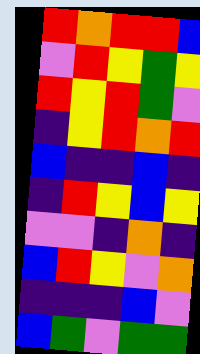[["red", "orange", "red", "red", "blue"], ["violet", "red", "yellow", "green", "yellow"], ["red", "yellow", "red", "green", "violet"], ["indigo", "yellow", "red", "orange", "red"], ["blue", "indigo", "indigo", "blue", "indigo"], ["indigo", "red", "yellow", "blue", "yellow"], ["violet", "violet", "indigo", "orange", "indigo"], ["blue", "red", "yellow", "violet", "orange"], ["indigo", "indigo", "indigo", "blue", "violet"], ["blue", "green", "violet", "green", "green"]]